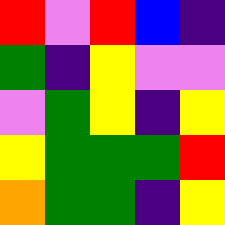[["red", "violet", "red", "blue", "indigo"], ["green", "indigo", "yellow", "violet", "violet"], ["violet", "green", "yellow", "indigo", "yellow"], ["yellow", "green", "green", "green", "red"], ["orange", "green", "green", "indigo", "yellow"]]